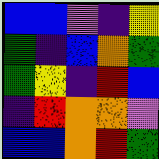[["blue", "blue", "violet", "indigo", "yellow"], ["green", "indigo", "blue", "orange", "green"], ["green", "yellow", "indigo", "red", "blue"], ["indigo", "red", "orange", "orange", "violet"], ["blue", "blue", "orange", "red", "green"]]